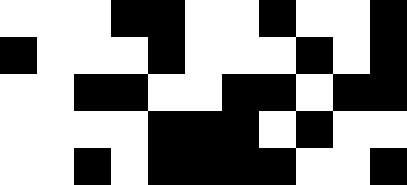[["white", "white", "white", "black", "black", "white", "white", "black", "white", "white", "black"], ["black", "white", "white", "white", "black", "white", "white", "white", "black", "white", "black"], ["white", "white", "black", "black", "white", "white", "black", "black", "white", "black", "black"], ["white", "white", "white", "white", "black", "black", "black", "white", "black", "white", "white"], ["white", "white", "black", "white", "black", "black", "black", "black", "white", "white", "black"]]